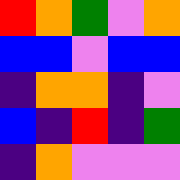[["red", "orange", "green", "violet", "orange"], ["blue", "blue", "violet", "blue", "blue"], ["indigo", "orange", "orange", "indigo", "violet"], ["blue", "indigo", "red", "indigo", "green"], ["indigo", "orange", "violet", "violet", "violet"]]